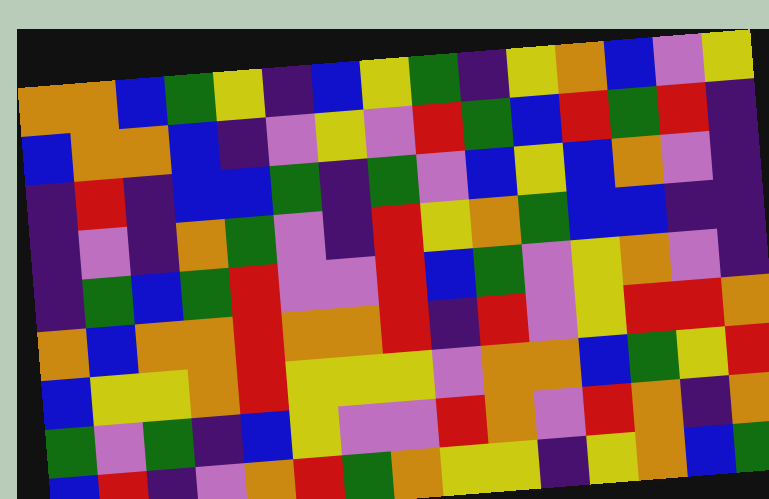[["orange", "orange", "blue", "green", "yellow", "indigo", "blue", "yellow", "green", "indigo", "yellow", "orange", "blue", "violet", "yellow"], ["blue", "orange", "orange", "blue", "indigo", "violet", "yellow", "violet", "red", "green", "blue", "red", "green", "red", "indigo"], ["indigo", "red", "indigo", "blue", "blue", "green", "indigo", "green", "violet", "blue", "yellow", "blue", "orange", "violet", "indigo"], ["indigo", "violet", "indigo", "orange", "green", "violet", "indigo", "red", "yellow", "orange", "green", "blue", "blue", "indigo", "indigo"], ["indigo", "green", "blue", "green", "red", "violet", "violet", "red", "blue", "green", "violet", "yellow", "orange", "violet", "indigo"], ["orange", "blue", "orange", "orange", "red", "orange", "orange", "red", "indigo", "red", "violet", "yellow", "red", "red", "orange"], ["blue", "yellow", "yellow", "orange", "red", "yellow", "yellow", "yellow", "violet", "orange", "orange", "blue", "green", "yellow", "red"], ["green", "violet", "green", "indigo", "blue", "yellow", "violet", "violet", "red", "orange", "violet", "red", "orange", "indigo", "orange"], ["blue", "red", "indigo", "violet", "orange", "red", "green", "orange", "yellow", "yellow", "indigo", "yellow", "orange", "blue", "green"]]